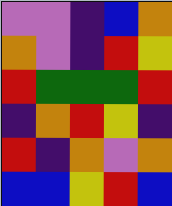[["violet", "violet", "indigo", "blue", "orange"], ["orange", "violet", "indigo", "red", "yellow"], ["red", "green", "green", "green", "red"], ["indigo", "orange", "red", "yellow", "indigo"], ["red", "indigo", "orange", "violet", "orange"], ["blue", "blue", "yellow", "red", "blue"]]